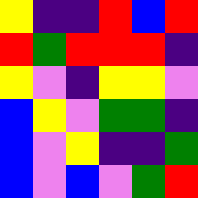[["yellow", "indigo", "indigo", "red", "blue", "red"], ["red", "green", "red", "red", "red", "indigo"], ["yellow", "violet", "indigo", "yellow", "yellow", "violet"], ["blue", "yellow", "violet", "green", "green", "indigo"], ["blue", "violet", "yellow", "indigo", "indigo", "green"], ["blue", "violet", "blue", "violet", "green", "red"]]